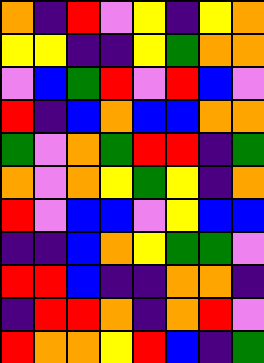[["orange", "indigo", "red", "violet", "yellow", "indigo", "yellow", "orange"], ["yellow", "yellow", "indigo", "indigo", "yellow", "green", "orange", "orange"], ["violet", "blue", "green", "red", "violet", "red", "blue", "violet"], ["red", "indigo", "blue", "orange", "blue", "blue", "orange", "orange"], ["green", "violet", "orange", "green", "red", "red", "indigo", "green"], ["orange", "violet", "orange", "yellow", "green", "yellow", "indigo", "orange"], ["red", "violet", "blue", "blue", "violet", "yellow", "blue", "blue"], ["indigo", "indigo", "blue", "orange", "yellow", "green", "green", "violet"], ["red", "red", "blue", "indigo", "indigo", "orange", "orange", "indigo"], ["indigo", "red", "red", "orange", "indigo", "orange", "red", "violet"], ["red", "orange", "orange", "yellow", "red", "blue", "indigo", "green"]]